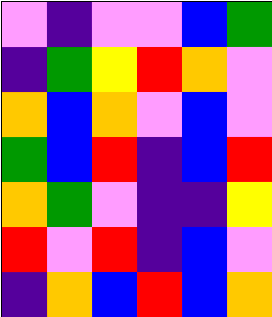[["violet", "indigo", "violet", "violet", "blue", "green"], ["indigo", "green", "yellow", "red", "orange", "violet"], ["orange", "blue", "orange", "violet", "blue", "violet"], ["green", "blue", "red", "indigo", "blue", "red"], ["orange", "green", "violet", "indigo", "indigo", "yellow"], ["red", "violet", "red", "indigo", "blue", "violet"], ["indigo", "orange", "blue", "red", "blue", "orange"]]